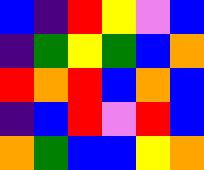[["blue", "indigo", "red", "yellow", "violet", "blue"], ["indigo", "green", "yellow", "green", "blue", "orange"], ["red", "orange", "red", "blue", "orange", "blue"], ["indigo", "blue", "red", "violet", "red", "blue"], ["orange", "green", "blue", "blue", "yellow", "orange"]]